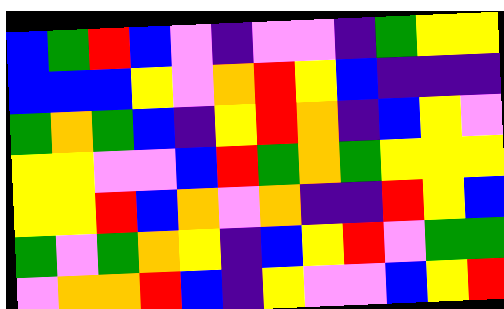[["blue", "green", "red", "blue", "violet", "indigo", "violet", "violet", "indigo", "green", "yellow", "yellow"], ["blue", "blue", "blue", "yellow", "violet", "orange", "red", "yellow", "blue", "indigo", "indigo", "indigo"], ["green", "orange", "green", "blue", "indigo", "yellow", "red", "orange", "indigo", "blue", "yellow", "violet"], ["yellow", "yellow", "violet", "violet", "blue", "red", "green", "orange", "green", "yellow", "yellow", "yellow"], ["yellow", "yellow", "red", "blue", "orange", "violet", "orange", "indigo", "indigo", "red", "yellow", "blue"], ["green", "violet", "green", "orange", "yellow", "indigo", "blue", "yellow", "red", "violet", "green", "green"], ["violet", "orange", "orange", "red", "blue", "indigo", "yellow", "violet", "violet", "blue", "yellow", "red"]]